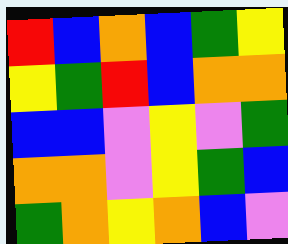[["red", "blue", "orange", "blue", "green", "yellow"], ["yellow", "green", "red", "blue", "orange", "orange"], ["blue", "blue", "violet", "yellow", "violet", "green"], ["orange", "orange", "violet", "yellow", "green", "blue"], ["green", "orange", "yellow", "orange", "blue", "violet"]]